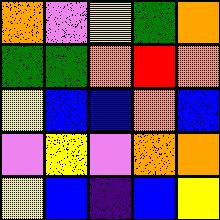[["orange", "violet", "yellow", "green", "orange"], ["green", "green", "orange", "red", "orange"], ["yellow", "blue", "blue", "orange", "blue"], ["violet", "yellow", "violet", "orange", "orange"], ["yellow", "blue", "indigo", "blue", "yellow"]]